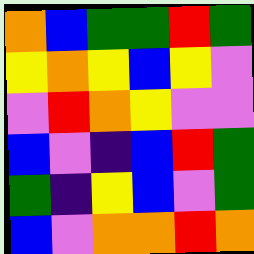[["orange", "blue", "green", "green", "red", "green"], ["yellow", "orange", "yellow", "blue", "yellow", "violet"], ["violet", "red", "orange", "yellow", "violet", "violet"], ["blue", "violet", "indigo", "blue", "red", "green"], ["green", "indigo", "yellow", "blue", "violet", "green"], ["blue", "violet", "orange", "orange", "red", "orange"]]